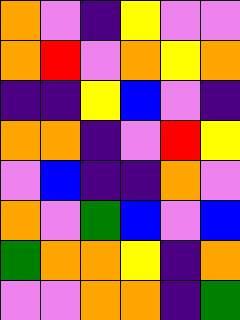[["orange", "violet", "indigo", "yellow", "violet", "violet"], ["orange", "red", "violet", "orange", "yellow", "orange"], ["indigo", "indigo", "yellow", "blue", "violet", "indigo"], ["orange", "orange", "indigo", "violet", "red", "yellow"], ["violet", "blue", "indigo", "indigo", "orange", "violet"], ["orange", "violet", "green", "blue", "violet", "blue"], ["green", "orange", "orange", "yellow", "indigo", "orange"], ["violet", "violet", "orange", "orange", "indigo", "green"]]